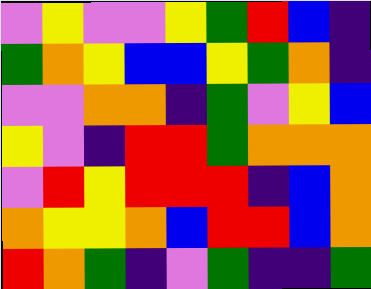[["violet", "yellow", "violet", "violet", "yellow", "green", "red", "blue", "indigo"], ["green", "orange", "yellow", "blue", "blue", "yellow", "green", "orange", "indigo"], ["violet", "violet", "orange", "orange", "indigo", "green", "violet", "yellow", "blue"], ["yellow", "violet", "indigo", "red", "red", "green", "orange", "orange", "orange"], ["violet", "red", "yellow", "red", "red", "red", "indigo", "blue", "orange"], ["orange", "yellow", "yellow", "orange", "blue", "red", "red", "blue", "orange"], ["red", "orange", "green", "indigo", "violet", "green", "indigo", "indigo", "green"]]